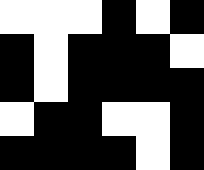[["white", "white", "white", "black", "white", "black"], ["black", "white", "black", "black", "black", "white"], ["black", "white", "black", "black", "black", "black"], ["white", "black", "black", "white", "white", "black"], ["black", "black", "black", "black", "white", "black"]]